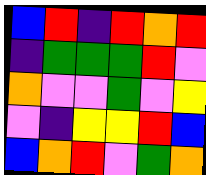[["blue", "red", "indigo", "red", "orange", "red"], ["indigo", "green", "green", "green", "red", "violet"], ["orange", "violet", "violet", "green", "violet", "yellow"], ["violet", "indigo", "yellow", "yellow", "red", "blue"], ["blue", "orange", "red", "violet", "green", "orange"]]